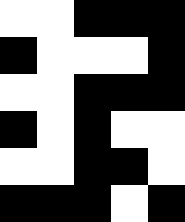[["white", "white", "black", "black", "black"], ["black", "white", "white", "white", "black"], ["white", "white", "black", "black", "black"], ["black", "white", "black", "white", "white"], ["white", "white", "black", "black", "white"], ["black", "black", "black", "white", "black"]]